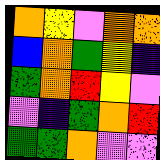[["orange", "yellow", "violet", "orange", "orange"], ["blue", "orange", "green", "yellow", "indigo"], ["green", "orange", "red", "yellow", "violet"], ["violet", "indigo", "green", "orange", "red"], ["green", "green", "orange", "violet", "violet"]]